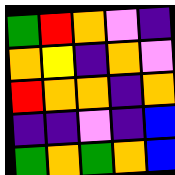[["green", "red", "orange", "violet", "indigo"], ["orange", "yellow", "indigo", "orange", "violet"], ["red", "orange", "orange", "indigo", "orange"], ["indigo", "indigo", "violet", "indigo", "blue"], ["green", "orange", "green", "orange", "blue"]]